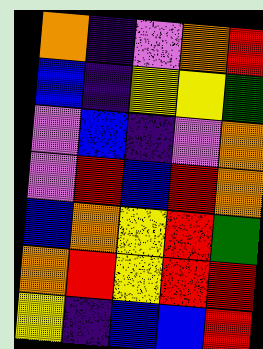[["orange", "indigo", "violet", "orange", "red"], ["blue", "indigo", "yellow", "yellow", "green"], ["violet", "blue", "indigo", "violet", "orange"], ["violet", "red", "blue", "red", "orange"], ["blue", "orange", "yellow", "red", "green"], ["orange", "red", "yellow", "red", "red"], ["yellow", "indigo", "blue", "blue", "red"]]